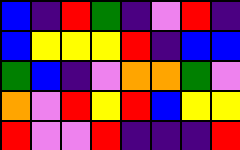[["blue", "indigo", "red", "green", "indigo", "violet", "red", "indigo"], ["blue", "yellow", "yellow", "yellow", "red", "indigo", "blue", "blue"], ["green", "blue", "indigo", "violet", "orange", "orange", "green", "violet"], ["orange", "violet", "red", "yellow", "red", "blue", "yellow", "yellow"], ["red", "violet", "violet", "red", "indigo", "indigo", "indigo", "red"]]